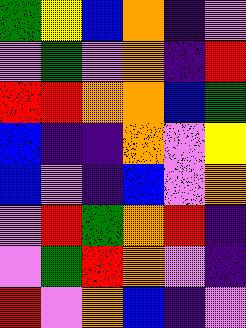[["green", "yellow", "blue", "orange", "indigo", "violet"], ["violet", "green", "violet", "orange", "indigo", "red"], ["red", "red", "orange", "orange", "blue", "green"], ["blue", "indigo", "indigo", "orange", "violet", "yellow"], ["blue", "violet", "indigo", "blue", "violet", "orange"], ["violet", "red", "green", "orange", "red", "indigo"], ["violet", "green", "red", "orange", "violet", "indigo"], ["red", "violet", "orange", "blue", "indigo", "violet"]]